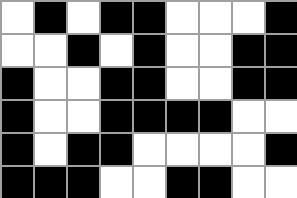[["white", "black", "white", "black", "black", "white", "white", "white", "black"], ["white", "white", "black", "white", "black", "white", "white", "black", "black"], ["black", "white", "white", "black", "black", "white", "white", "black", "black"], ["black", "white", "white", "black", "black", "black", "black", "white", "white"], ["black", "white", "black", "black", "white", "white", "white", "white", "black"], ["black", "black", "black", "white", "white", "black", "black", "white", "white"]]